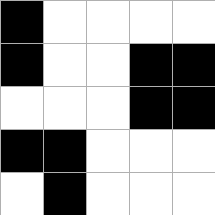[["black", "white", "white", "white", "white"], ["black", "white", "white", "black", "black"], ["white", "white", "white", "black", "black"], ["black", "black", "white", "white", "white"], ["white", "black", "white", "white", "white"]]